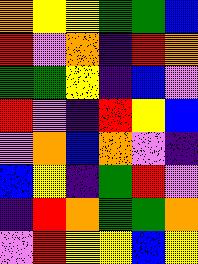[["orange", "yellow", "yellow", "green", "green", "blue"], ["red", "violet", "orange", "indigo", "red", "orange"], ["green", "green", "yellow", "indigo", "blue", "violet"], ["red", "violet", "indigo", "red", "yellow", "blue"], ["violet", "orange", "blue", "orange", "violet", "indigo"], ["blue", "yellow", "indigo", "green", "red", "violet"], ["indigo", "red", "orange", "green", "green", "orange"], ["violet", "red", "yellow", "yellow", "blue", "yellow"]]